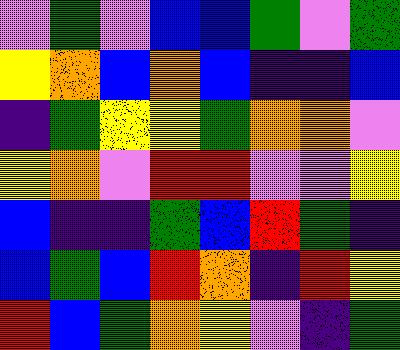[["violet", "green", "violet", "blue", "blue", "green", "violet", "green"], ["yellow", "orange", "blue", "orange", "blue", "indigo", "indigo", "blue"], ["indigo", "green", "yellow", "yellow", "green", "orange", "orange", "violet"], ["yellow", "orange", "violet", "red", "red", "violet", "violet", "yellow"], ["blue", "indigo", "indigo", "green", "blue", "red", "green", "indigo"], ["blue", "green", "blue", "red", "orange", "indigo", "red", "yellow"], ["red", "blue", "green", "orange", "yellow", "violet", "indigo", "green"]]